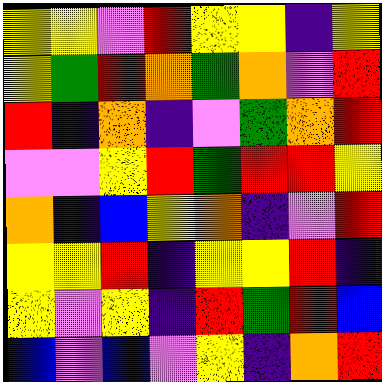[["yellow", "yellow", "violet", "red", "yellow", "yellow", "indigo", "yellow"], ["yellow", "green", "red", "orange", "green", "orange", "violet", "red"], ["red", "indigo", "orange", "indigo", "violet", "green", "orange", "red"], ["violet", "violet", "yellow", "red", "green", "red", "red", "yellow"], ["orange", "indigo", "blue", "yellow", "orange", "indigo", "violet", "red"], ["yellow", "yellow", "red", "indigo", "yellow", "yellow", "red", "indigo"], ["yellow", "violet", "yellow", "indigo", "red", "green", "red", "blue"], ["blue", "violet", "blue", "violet", "yellow", "indigo", "orange", "red"]]